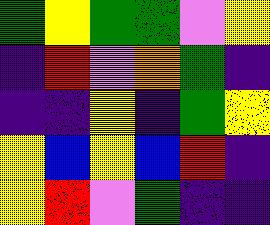[["green", "yellow", "green", "green", "violet", "yellow"], ["indigo", "red", "violet", "orange", "green", "indigo"], ["indigo", "indigo", "yellow", "indigo", "green", "yellow"], ["yellow", "blue", "yellow", "blue", "red", "indigo"], ["yellow", "red", "violet", "green", "indigo", "indigo"]]